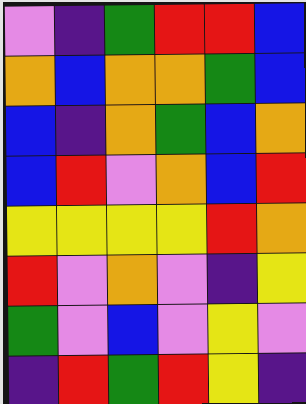[["violet", "indigo", "green", "red", "red", "blue"], ["orange", "blue", "orange", "orange", "green", "blue"], ["blue", "indigo", "orange", "green", "blue", "orange"], ["blue", "red", "violet", "orange", "blue", "red"], ["yellow", "yellow", "yellow", "yellow", "red", "orange"], ["red", "violet", "orange", "violet", "indigo", "yellow"], ["green", "violet", "blue", "violet", "yellow", "violet"], ["indigo", "red", "green", "red", "yellow", "indigo"]]